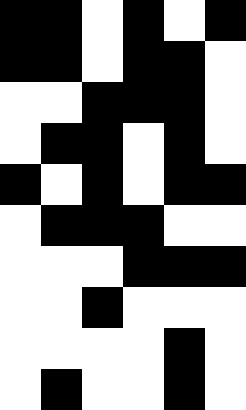[["black", "black", "white", "black", "white", "black"], ["black", "black", "white", "black", "black", "white"], ["white", "white", "black", "black", "black", "white"], ["white", "black", "black", "white", "black", "white"], ["black", "white", "black", "white", "black", "black"], ["white", "black", "black", "black", "white", "white"], ["white", "white", "white", "black", "black", "black"], ["white", "white", "black", "white", "white", "white"], ["white", "white", "white", "white", "black", "white"], ["white", "black", "white", "white", "black", "white"]]